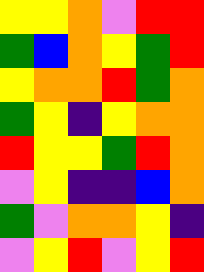[["yellow", "yellow", "orange", "violet", "red", "red"], ["green", "blue", "orange", "yellow", "green", "red"], ["yellow", "orange", "orange", "red", "green", "orange"], ["green", "yellow", "indigo", "yellow", "orange", "orange"], ["red", "yellow", "yellow", "green", "red", "orange"], ["violet", "yellow", "indigo", "indigo", "blue", "orange"], ["green", "violet", "orange", "orange", "yellow", "indigo"], ["violet", "yellow", "red", "violet", "yellow", "red"]]